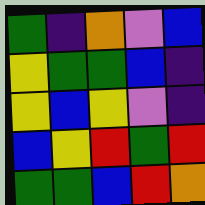[["green", "indigo", "orange", "violet", "blue"], ["yellow", "green", "green", "blue", "indigo"], ["yellow", "blue", "yellow", "violet", "indigo"], ["blue", "yellow", "red", "green", "red"], ["green", "green", "blue", "red", "orange"]]